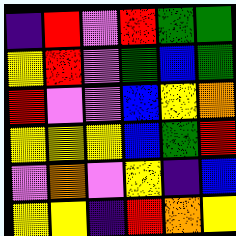[["indigo", "red", "violet", "red", "green", "green"], ["yellow", "red", "violet", "green", "blue", "green"], ["red", "violet", "violet", "blue", "yellow", "orange"], ["yellow", "yellow", "yellow", "blue", "green", "red"], ["violet", "orange", "violet", "yellow", "indigo", "blue"], ["yellow", "yellow", "indigo", "red", "orange", "yellow"]]